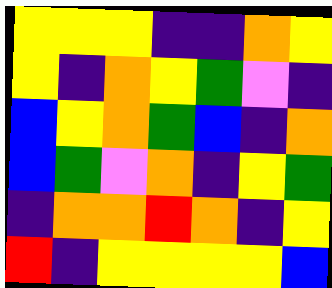[["yellow", "yellow", "yellow", "indigo", "indigo", "orange", "yellow"], ["yellow", "indigo", "orange", "yellow", "green", "violet", "indigo"], ["blue", "yellow", "orange", "green", "blue", "indigo", "orange"], ["blue", "green", "violet", "orange", "indigo", "yellow", "green"], ["indigo", "orange", "orange", "red", "orange", "indigo", "yellow"], ["red", "indigo", "yellow", "yellow", "yellow", "yellow", "blue"]]